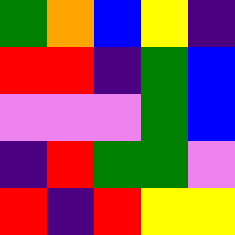[["green", "orange", "blue", "yellow", "indigo"], ["red", "red", "indigo", "green", "blue"], ["violet", "violet", "violet", "green", "blue"], ["indigo", "red", "green", "green", "violet"], ["red", "indigo", "red", "yellow", "yellow"]]